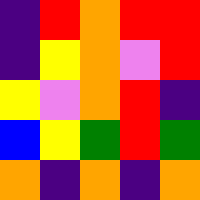[["indigo", "red", "orange", "red", "red"], ["indigo", "yellow", "orange", "violet", "red"], ["yellow", "violet", "orange", "red", "indigo"], ["blue", "yellow", "green", "red", "green"], ["orange", "indigo", "orange", "indigo", "orange"]]